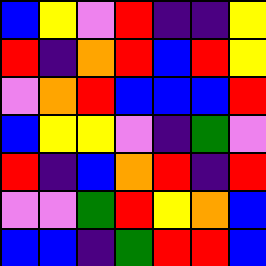[["blue", "yellow", "violet", "red", "indigo", "indigo", "yellow"], ["red", "indigo", "orange", "red", "blue", "red", "yellow"], ["violet", "orange", "red", "blue", "blue", "blue", "red"], ["blue", "yellow", "yellow", "violet", "indigo", "green", "violet"], ["red", "indigo", "blue", "orange", "red", "indigo", "red"], ["violet", "violet", "green", "red", "yellow", "orange", "blue"], ["blue", "blue", "indigo", "green", "red", "red", "blue"]]